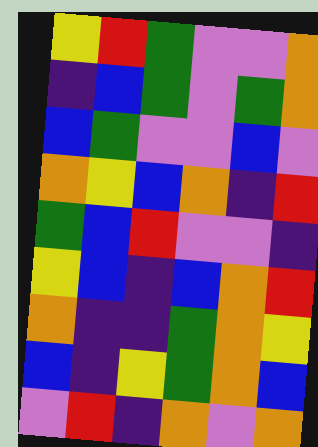[["yellow", "red", "green", "violet", "violet", "orange"], ["indigo", "blue", "green", "violet", "green", "orange"], ["blue", "green", "violet", "violet", "blue", "violet"], ["orange", "yellow", "blue", "orange", "indigo", "red"], ["green", "blue", "red", "violet", "violet", "indigo"], ["yellow", "blue", "indigo", "blue", "orange", "red"], ["orange", "indigo", "indigo", "green", "orange", "yellow"], ["blue", "indigo", "yellow", "green", "orange", "blue"], ["violet", "red", "indigo", "orange", "violet", "orange"]]